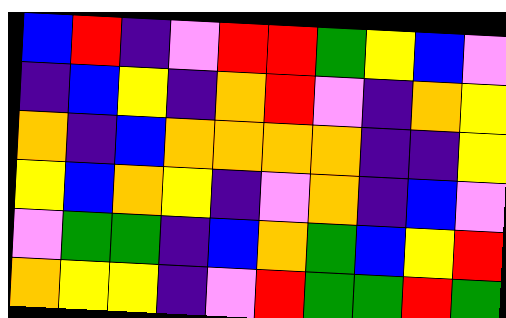[["blue", "red", "indigo", "violet", "red", "red", "green", "yellow", "blue", "violet"], ["indigo", "blue", "yellow", "indigo", "orange", "red", "violet", "indigo", "orange", "yellow"], ["orange", "indigo", "blue", "orange", "orange", "orange", "orange", "indigo", "indigo", "yellow"], ["yellow", "blue", "orange", "yellow", "indigo", "violet", "orange", "indigo", "blue", "violet"], ["violet", "green", "green", "indigo", "blue", "orange", "green", "blue", "yellow", "red"], ["orange", "yellow", "yellow", "indigo", "violet", "red", "green", "green", "red", "green"]]